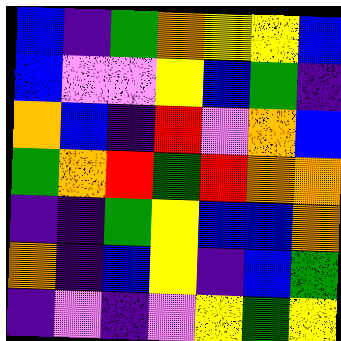[["blue", "indigo", "green", "orange", "yellow", "yellow", "blue"], ["blue", "violet", "violet", "yellow", "blue", "green", "indigo"], ["orange", "blue", "indigo", "red", "violet", "orange", "blue"], ["green", "orange", "red", "green", "red", "orange", "orange"], ["indigo", "indigo", "green", "yellow", "blue", "blue", "orange"], ["orange", "indigo", "blue", "yellow", "indigo", "blue", "green"], ["indigo", "violet", "indigo", "violet", "yellow", "green", "yellow"]]